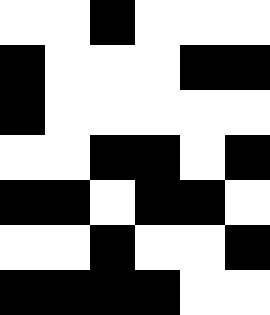[["white", "white", "black", "white", "white", "white"], ["black", "white", "white", "white", "black", "black"], ["black", "white", "white", "white", "white", "white"], ["white", "white", "black", "black", "white", "black"], ["black", "black", "white", "black", "black", "white"], ["white", "white", "black", "white", "white", "black"], ["black", "black", "black", "black", "white", "white"]]